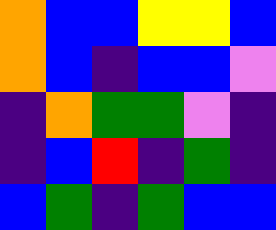[["orange", "blue", "blue", "yellow", "yellow", "blue"], ["orange", "blue", "indigo", "blue", "blue", "violet"], ["indigo", "orange", "green", "green", "violet", "indigo"], ["indigo", "blue", "red", "indigo", "green", "indigo"], ["blue", "green", "indigo", "green", "blue", "blue"]]